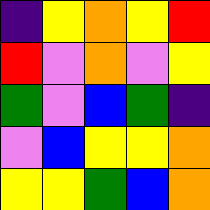[["indigo", "yellow", "orange", "yellow", "red"], ["red", "violet", "orange", "violet", "yellow"], ["green", "violet", "blue", "green", "indigo"], ["violet", "blue", "yellow", "yellow", "orange"], ["yellow", "yellow", "green", "blue", "orange"]]